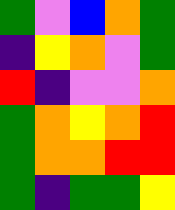[["green", "violet", "blue", "orange", "green"], ["indigo", "yellow", "orange", "violet", "green"], ["red", "indigo", "violet", "violet", "orange"], ["green", "orange", "yellow", "orange", "red"], ["green", "orange", "orange", "red", "red"], ["green", "indigo", "green", "green", "yellow"]]